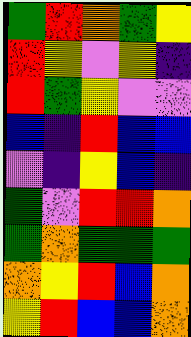[["green", "red", "orange", "green", "yellow"], ["red", "yellow", "violet", "yellow", "indigo"], ["red", "green", "yellow", "violet", "violet"], ["blue", "indigo", "red", "blue", "blue"], ["violet", "indigo", "yellow", "blue", "indigo"], ["green", "violet", "red", "red", "orange"], ["green", "orange", "green", "green", "green"], ["orange", "yellow", "red", "blue", "orange"], ["yellow", "red", "blue", "blue", "orange"]]